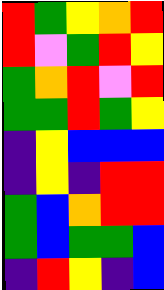[["red", "green", "yellow", "orange", "red"], ["red", "violet", "green", "red", "yellow"], ["green", "orange", "red", "violet", "red"], ["green", "green", "red", "green", "yellow"], ["indigo", "yellow", "blue", "blue", "blue"], ["indigo", "yellow", "indigo", "red", "red"], ["green", "blue", "orange", "red", "red"], ["green", "blue", "green", "green", "blue"], ["indigo", "red", "yellow", "indigo", "blue"]]